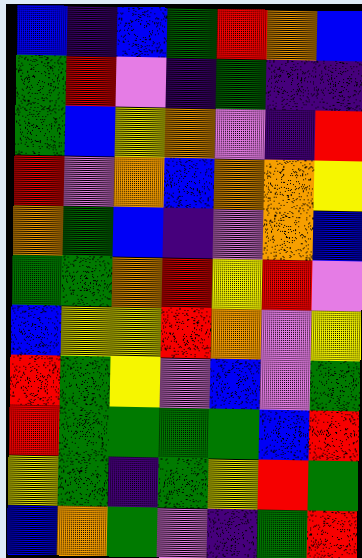[["blue", "indigo", "blue", "green", "red", "orange", "blue"], ["green", "red", "violet", "indigo", "green", "indigo", "indigo"], ["green", "blue", "yellow", "orange", "violet", "indigo", "red"], ["red", "violet", "orange", "blue", "orange", "orange", "yellow"], ["orange", "green", "blue", "indigo", "violet", "orange", "blue"], ["green", "green", "orange", "red", "yellow", "red", "violet"], ["blue", "yellow", "yellow", "red", "orange", "violet", "yellow"], ["red", "green", "yellow", "violet", "blue", "violet", "green"], ["red", "green", "green", "green", "green", "blue", "red"], ["yellow", "green", "indigo", "green", "yellow", "red", "green"], ["blue", "orange", "green", "violet", "indigo", "green", "red"]]